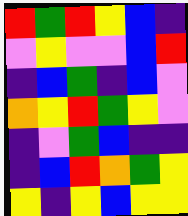[["red", "green", "red", "yellow", "blue", "indigo"], ["violet", "yellow", "violet", "violet", "blue", "red"], ["indigo", "blue", "green", "indigo", "blue", "violet"], ["orange", "yellow", "red", "green", "yellow", "violet"], ["indigo", "violet", "green", "blue", "indigo", "indigo"], ["indigo", "blue", "red", "orange", "green", "yellow"], ["yellow", "indigo", "yellow", "blue", "yellow", "yellow"]]